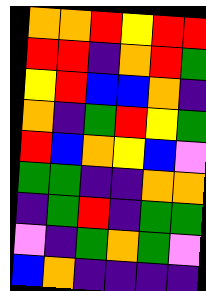[["orange", "orange", "red", "yellow", "red", "red"], ["red", "red", "indigo", "orange", "red", "green"], ["yellow", "red", "blue", "blue", "orange", "indigo"], ["orange", "indigo", "green", "red", "yellow", "green"], ["red", "blue", "orange", "yellow", "blue", "violet"], ["green", "green", "indigo", "indigo", "orange", "orange"], ["indigo", "green", "red", "indigo", "green", "green"], ["violet", "indigo", "green", "orange", "green", "violet"], ["blue", "orange", "indigo", "indigo", "indigo", "indigo"]]